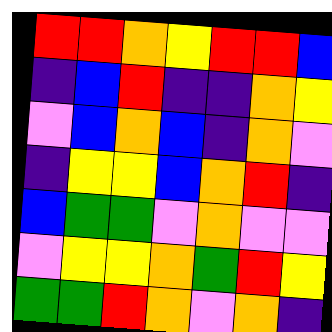[["red", "red", "orange", "yellow", "red", "red", "blue"], ["indigo", "blue", "red", "indigo", "indigo", "orange", "yellow"], ["violet", "blue", "orange", "blue", "indigo", "orange", "violet"], ["indigo", "yellow", "yellow", "blue", "orange", "red", "indigo"], ["blue", "green", "green", "violet", "orange", "violet", "violet"], ["violet", "yellow", "yellow", "orange", "green", "red", "yellow"], ["green", "green", "red", "orange", "violet", "orange", "indigo"]]